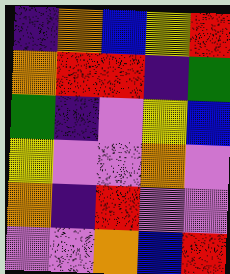[["indigo", "orange", "blue", "yellow", "red"], ["orange", "red", "red", "indigo", "green"], ["green", "indigo", "violet", "yellow", "blue"], ["yellow", "violet", "violet", "orange", "violet"], ["orange", "indigo", "red", "violet", "violet"], ["violet", "violet", "orange", "blue", "red"]]